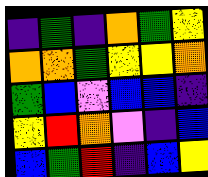[["indigo", "green", "indigo", "orange", "green", "yellow"], ["orange", "orange", "green", "yellow", "yellow", "orange"], ["green", "blue", "violet", "blue", "blue", "indigo"], ["yellow", "red", "orange", "violet", "indigo", "blue"], ["blue", "green", "red", "indigo", "blue", "yellow"]]